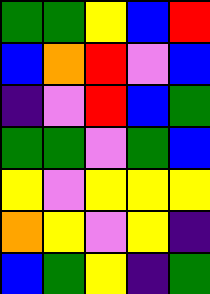[["green", "green", "yellow", "blue", "red"], ["blue", "orange", "red", "violet", "blue"], ["indigo", "violet", "red", "blue", "green"], ["green", "green", "violet", "green", "blue"], ["yellow", "violet", "yellow", "yellow", "yellow"], ["orange", "yellow", "violet", "yellow", "indigo"], ["blue", "green", "yellow", "indigo", "green"]]